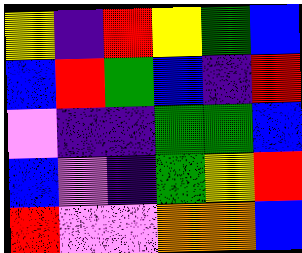[["yellow", "indigo", "red", "yellow", "green", "blue"], ["blue", "red", "green", "blue", "indigo", "red"], ["violet", "indigo", "indigo", "green", "green", "blue"], ["blue", "violet", "indigo", "green", "yellow", "red"], ["red", "violet", "violet", "orange", "orange", "blue"]]